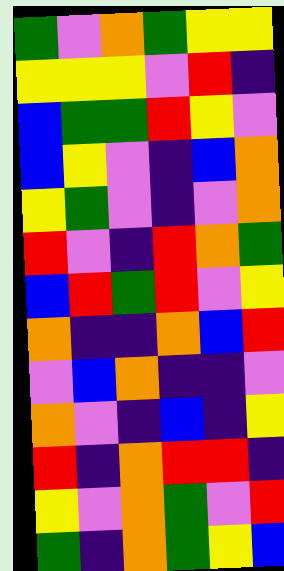[["green", "violet", "orange", "green", "yellow", "yellow"], ["yellow", "yellow", "yellow", "violet", "red", "indigo"], ["blue", "green", "green", "red", "yellow", "violet"], ["blue", "yellow", "violet", "indigo", "blue", "orange"], ["yellow", "green", "violet", "indigo", "violet", "orange"], ["red", "violet", "indigo", "red", "orange", "green"], ["blue", "red", "green", "red", "violet", "yellow"], ["orange", "indigo", "indigo", "orange", "blue", "red"], ["violet", "blue", "orange", "indigo", "indigo", "violet"], ["orange", "violet", "indigo", "blue", "indigo", "yellow"], ["red", "indigo", "orange", "red", "red", "indigo"], ["yellow", "violet", "orange", "green", "violet", "red"], ["green", "indigo", "orange", "green", "yellow", "blue"]]